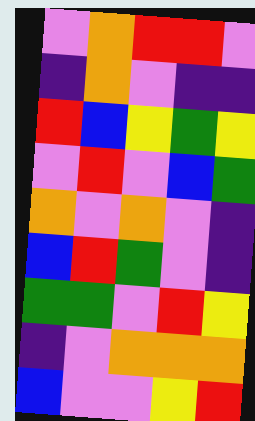[["violet", "orange", "red", "red", "violet"], ["indigo", "orange", "violet", "indigo", "indigo"], ["red", "blue", "yellow", "green", "yellow"], ["violet", "red", "violet", "blue", "green"], ["orange", "violet", "orange", "violet", "indigo"], ["blue", "red", "green", "violet", "indigo"], ["green", "green", "violet", "red", "yellow"], ["indigo", "violet", "orange", "orange", "orange"], ["blue", "violet", "violet", "yellow", "red"]]